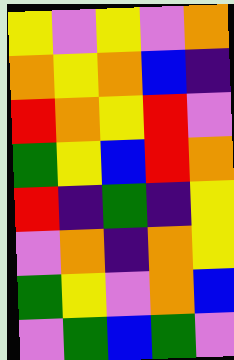[["yellow", "violet", "yellow", "violet", "orange"], ["orange", "yellow", "orange", "blue", "indigo"], ["red", "orange", "yellow", "red", "violet"], ["green", "yellow", "blue", "red", "orange"], ["red", "indigo", "green", "indigo", "yellow"], ["violet", "orange", "indigo", "orange", "yellow"], ["green", "yellow", "violet", "orange", "blue"], ["violet", "green", "blue", "green", "violet"]]